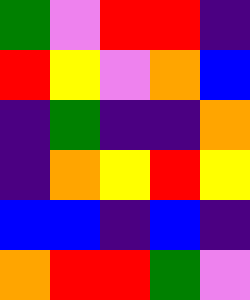[["green", "violet", "red", "red", "indigo"], ["red", "yellow", "violet", "orange", "blue"], ["indigo", "green", "indigo", "indigo", "orange"], ["indigo", "orange", "yellow", "red", "yellow"], ["blue", "blue", "indigo", "blue", "indigo"], ["orange", "red", "red", "green", "violet"]]